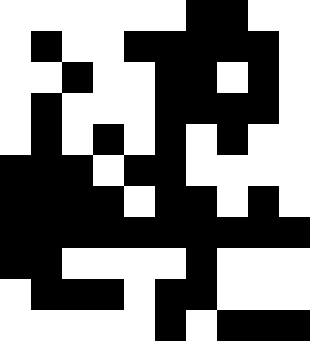[["white", "white", "white", "white", "white", "white", "black", "black", "white", "white"], ["white", "black", "white", "white", "black", "black", "black", "black", "black", "white"], ["white", "white", "black", "white", "white", "black", "black", "white", "black", "white"], ["white", "black", "white", "white", "white", "black", "black", "black", "black", "white"], ["white", "black", "white", "black", "white", "black", "white", "black", "white", "white"], ["black", "black", "black", "white", "black", "black", "white", "white", "white", "white"], ["black", "black", "black", "black", "white", "black", "black", "white", "black", "white"], ["black", "black", "black", "black", "black", "black", "black", "black", "black", "black"], ["black", "black", "white", "white", "white", "white", "black", "white", "white", "white"], ["white", "black", "black", "black", "white", "black", "black", "white", "white", "white"], ["white", "white", "white", "white", "white", "black", "white", "black", "black", "black"]]